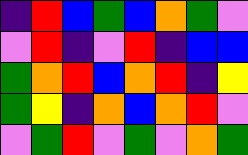[["indigo", "red", "blue", "green", "blue", "orange", "green", "violet"], ["violet", "red", "indigo", "violet", "red", "indigo", "blue", "blue"], ["green", "orange", "red", "blue", "orange", "red", "indigo", "yellow"], ["green", "yellow", "indigo", "orange", "blue", "orange", "red", "violet"], ["violet", "green", "red", "violet", "green", "violet", "orange", "green"]]